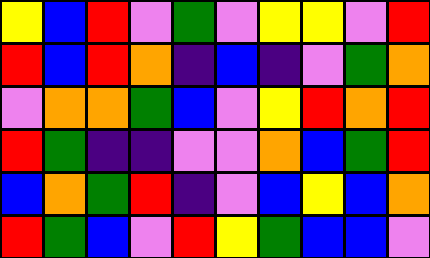[["yellow", "blue", "red", "violet", "green", "violet", "yellow", "yellow", "violet", "red"], ["red", "blue", "red", "orange", "indigo", "blue", "indigo", "violet", "green", "orange"], ["violet", "orange", "orange", "green", "blue", "violet", "yellow", "red", "orange", "red"], ["red", "green", "indigo", "indigo", "violet", "violet", "orange", "blue", "green", "red"], ["blue", "orange", "green", "red", "indigo", "violet", "blue", "yellow", "blue", "orange"], ["red", "green", "blue", "violet", "red", "yellow", "green", "blue", "blue", "violet"]]